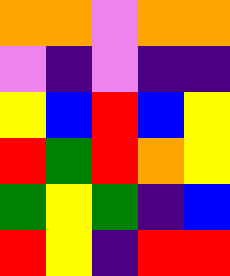[["orange", "orange", "violet", "orange", "orange"], ["violet", "indigo", "violet", "indigo", "indigo"], ["yellow", "blue", "red", "blue", "yellow"], ["red", "green", "red", "orange", "yellow"], ["green", "yellow", "green", "indigo", "blue"], ["red", "yellow", "indigo", "red", "red"]]